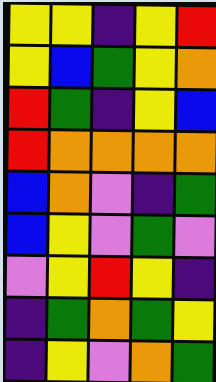[["yellow", "yellow", "indigo", "yellow", "red"], ["yellow", "blue", "green", "yellow", "orange"], ["red", "green", "indigo", "yellow", "blue"], ["red", "orange", "orange", "orange", "orange"], ["blue", "orange", "violet", "indigo", "green"], ["blue", "yellow", "violet", "green", "violet"], ["violet", "yellow", "red", "yellow", "indigo"], ["indigo", "green", "orange", "green", "yellow"], ["indigo", "yellow", "violet", "orange", "green"]]